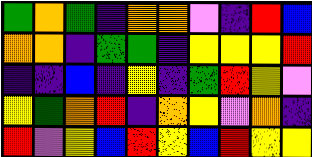[["green", "orange", "green", "indigo", "orange", "orange", "violet", "indigo", "red", "blue"], ["orange", "orange", "indigo", "green", "green", "indigo", "yellow", "yellow", "yellow", "red"], ["indigo", "indigo", "blue", "indigo", "yellow", "indigo", "green", "red", "yellow", "violet"], ["yellow", "green", "orange", "red", "indigo", "orange", "yellow", "violet", "orange", "indigo"], ["red", "violet", "yellow", "blue", "red", "yellow", "blue", "red", "yellow", "yellow"]]